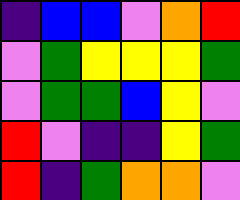[["indigo", "blue", "blue", "violet", "orange", "red"], ["violet", "green", "yellow", "yellow", "yellow", "green"], ["violet", "green", "green", "blue", "yellow", "violet"], ["red", "violet", "indigo", "indigo", "yellow", "green"], ["red", "indigo", "green", "orange", "orange", "violet"]]